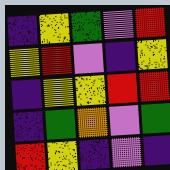[["indigo", "yellow", "green", "violet", "red"], ["yellow", "red", "violet", "indigo", "yellow"], ["indigo", "yellow", "yellow", "red", "red"], ["indigo", "green", "orange", "violet", "green"], ["red", "yellow", "indigo", "violet", "indigo"]]